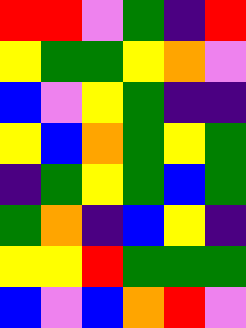[["red", "red", "violet", "green", "indigo", "red"], ["yellow", "green", "green", "yellow", "orange", "violet"], ["blue", "violet", "yellow", "green", "indigo", "indigo"], ["yellow", "blue", "orange", "green", "yellow", "green"], ["indigo", "green", "yellow", "green", "blue", "green"], ["green", "orange", "indigo", "blue", "yellow", "indigo"], ["yellow", "yellow", "red", "green", "green", "green"], ["blue", "violet", "blue", "orange", "red", "violet"]]